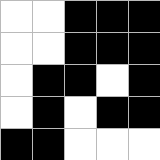[["white", "white", "black", "black", "black"], ["white", "white", "black", "black", "black"], ["white", "black", "black", "white", "black"], ["white", "black", "white", "black", "black"], ["black", "black", "white", "white", "white"]]